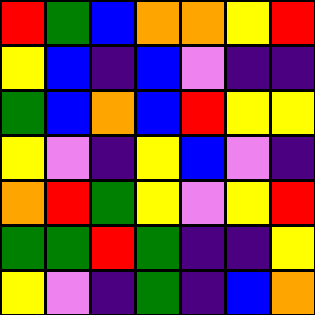[["red", "green", "blue", "orange", "orange", "yellow", "red"], ["yellow", "blue", "indigo", "blue", "violet", "indigo", "indigo"], ["green", "blue", "orange", "blue", "red", "yellow", "yellow"], ["yellow", "violet", "indigo", "yellow", "blue", "violet", "indigo"], ["orange", "red", "green", "yellow", "violet", "yellow", "red"], ["green", "green", "red", "green", "indigo", "indigo", "yellow"], ["yellow", "violet", "indigo", "green", "indigo", "blue", "orange"]]